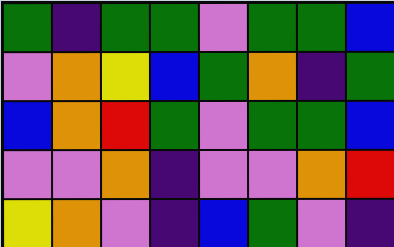[["green", "indigo", "green", "green", "violet", "green", "green", "blue"], ["violet", "orange", "yellow", "blue", "green", "orange", "indigo", "green"], ["blue", "orange", "red", "green", "violet", "green", "green", "blue"], ["violet", "violet", "orange", "indigo", "violet", "violet", "orange", "red"], ["yellow", "orange", "violet", "indigo", "blue", "green", "violet", "indigo"]]